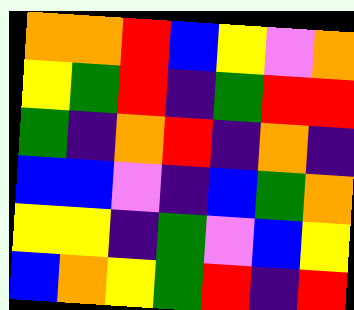[["orange", "orange", "red", "blue", "yellow", "violet", "orange"], ["yellow", "green", "red", "indigo", "green", "red", "red"], ["green", "indigo", "orange", "red", "indigo", "orange", "indigo"], ["blue", "blue", "violet", "indigo", "blue", "green", "orange"], ["yellow", "yellow", "indigo", "green", "violet", "blue", "yellow"], ["blue", "orange", "yellow", "green", "red", "indigo", "red"]]